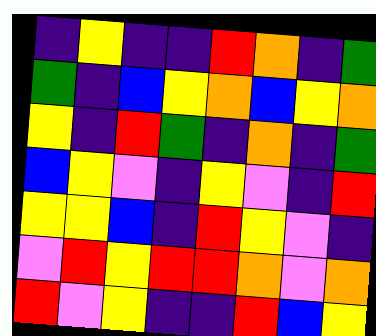[["indigo", "yellow", "indigo", "indigo", "red", "orange", "indigo", "green"], ["green", "indigo", "blue", "yellow", "orange", "blue", "yellow", "orange"], ["yellow", "indigo", "red", "green", "indigo", "orange", "indigo", "green"], ["blue", "yellow", "violet", "indigo", "yellow", "violet", "indigo", "red"], ["yellow", "yellow", "blue", "indigo", "red", "yellow", "violet", "indigo"], ["violet", "red", "yellow", "red", "red", "orange", "violet", "orange"], ["red", "violet", "yellow", "indigo", "indigo", "red", "blue", "yellow"]]